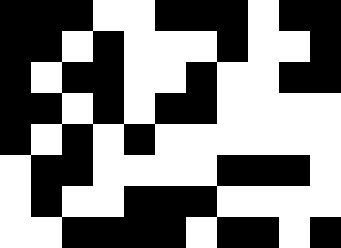[["black", "black", "black", "white", "white", "black", "black", "black", "white", "black", "black"], ["black", "black", "white", "black", "white", "white", "white", "black", "white", "white", "black"], ["black", "white", "black", "black", "white", "white", "black", "white", "white", "black", "black"], ["black", "black", "white", "black", "white", "black", "black", "white", "white", "white", "white"], ["black", "white", "black", "white", "black", "white", "white", "white", "white", "white", "white"], ["white", "black", "black", "white", "white", "white", "white", "black", "black", "black", "white"], ["white", "black", "white", "white", "black", "black", "black", "white", "white", "white", "white"], ["white", "white", "black", "black", "black", "black", "white", "black", "black", "white", "black"]]